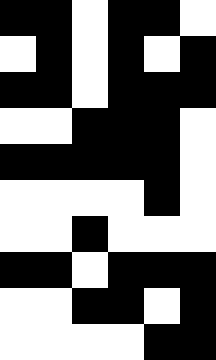[["black", "black", "white", "black", "black", "white"], ["white", "black", "white", "black", "white", "black"], ["black", "black", "white", "black", "black", "black"], ["white", "white", "black", "black", "black", "white"], ["black", "black", "black", "black", "black", "white"], ["white", "white", "white", "white", "black", "white"], ["white", "white", "black", "white", "white", "white"], ["black", "black", "white", "black", "black", "black"], ["white", "white", "black", "black", "white", "black"], ["white", "white", "white", "white", "black", "black"]]